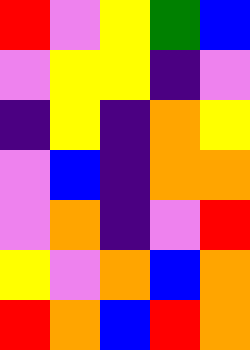[["red", "violet", "yellow", "green", "blue"], ["violet", "yellow", "yellow", "indigo", "violet"], ["indigo", "yellow", "indigo", "orange", "yellow"], ["violet", "blue", "indigo", "orange", "orange"], ["violet", "orange", "indigo", "violet", "red"], ["yellow", "violet", "orange", "blue", "orange"], ["red", "orange", "blue", "red", "orange"]]